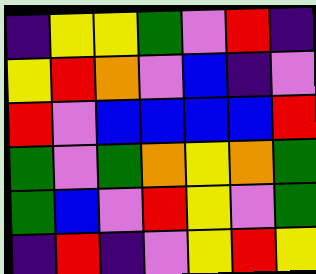[["indigo", "yellow", "yellow", "green", "violet", "red", "indigo"], ["yellow", "red", "orange", "violet", "blue", "indigo", "violet"], ["red", "violet", "blue", "blue", "blue", "blue", "red"], ["green", "violet", "green", "orange", "yellow", "orange", "green"], ["green", "blue", "violet", "red", "yellow", "violet", "green"], ["indigo", "red", "indigo", "violet", "yellow", "red", "yellow"]]